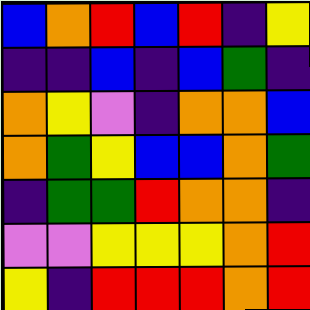[["blue", "orange", "red", "blue", "red", "indigo", "yellow"], ["indigo", "indigo", "blue", "indigo", "blue", "green", "indigo"], ["orange", "yellow", "violet", "indigo", "orange", "orange", "blue"], ["orange", "green", "yellow", "blue", "blue", "orange", "green"], ["indigo", "green", "green", "red", "orange", "orange", "indigo"], ["violet", "violet", "yellow", "yellow", "yellow", "orange", "red"], ["yellow", "indigo", "red", "red", "red", "orange", "red"]]